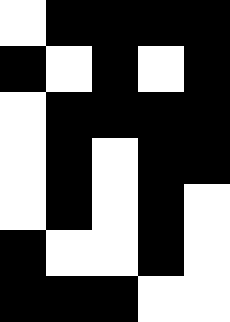[["white", "black", "black", "black", "black"], ["black", "white", "black", "white", "black"], ["white", "black", "black", "black", "black"], ["white", "black", "white", "black", "black"], ["white", "black", "white", "black", "white"], ["black", "white", "white", "black", "white"], ["black", "black", "black", "white", "white"]]